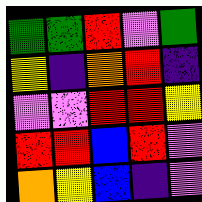[["green", "green", "red", "violet", "green"], ["yellow", "indigo", "orange", "red", "indigo"], ["violet", "violet", "red", "red", "yellow"], ["red", "red", "blue", "red", "violet"], ["orange", "yellow", "blue", "indigo", "violet"]]